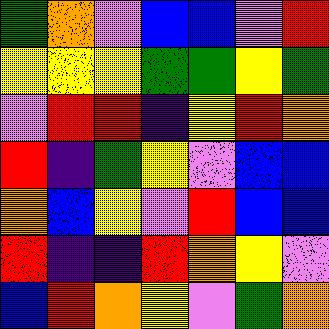[["green", "orange", "violet", "blue", "blue", "violet", "red"], ["yellow", "yellow", "yellow", "green", "green", "yellow", "green"], ["violet", "red", "red", "indigo", "yellow", "red", "orange"], ["red", "indigo", "green", "yellow", "violet", "blue", "blue"], ["orange", "blue", "yellow", "violet", "red", "blue", "blue"], ["red", "indigo", "indigo", "red", "orange", "yellow", "violet"], ["blue", "red", "orange", "yellow", "violet", "green", "orange"]]